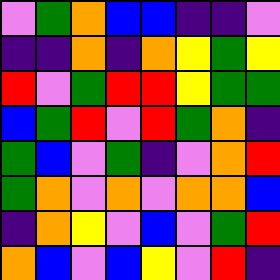[["violet", "green", "orange", "blue", "blue", "indigo", "indigo", "violet"], ["indigo", "indigo", "orange", "indigo", "orange", "yellow", "green", "yellow"], ["red", "violet", "green", "red", "red", "yellow", "green", "green"], ["blue", "green", "red", "violet", "red", "green", "orange", "indigo"], ["green", "blue", "violet", "green", "indigo", "violet", "orange", "red"], ["green", "orange", "violet", "orange", "violet", "orange", "orange", "blue"], ["indigo", "orange", "yellow", "violet", "blue", "violet", "green", "red"], ["orange", "blue", "violet", "blue", "yellow", "violet", "red", "indigo"]]